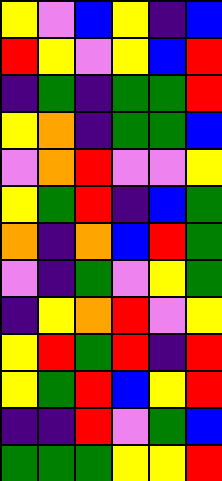[["yellow", "violet", "blue", "yellow", "indigo", "blue"], ["red", "yellow", "violet", "yellow", "blue", "red"], ["indigo", "green", "indigo", "green", "green", "red"], ["yellow", "orange", "indigo", "green", "green", "blue"], ["violet", "orange", "red", "violet", "violet", "yellow"], ["yellow", "green", "red", "indigo", "blue", "green"], ["orange", "indigo", "orange", "blue", "red", "green"], ["violet", "indigo", "green", "violet", "yellow", "green"], ["indigo", "yellow", "orange", "red", "violet", "yellow"], ["yellow", "red", "green", "red", "indigo", "red"], ["yellow", "green", "red", "blue", "yellow", "red"], ["indigo", "indigo", "red", "violet", "green", "blue"], ["green", "green", "green", "yellow", "yellow", "red"]]